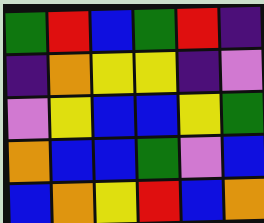[["green", "red", "blue", "green", "red", "indigo"], ["indigo", "orange", "yellow", "yellow", "indigo", "violet"], ["violet", "yellow", "blue", "blue", "yellow", "green"], ["orange", "blue", "blue", "green", "violet", "blue"], ["blue", "orange", "yellow", "red", "blue", "orange"]]